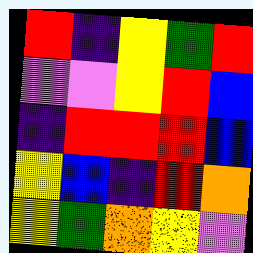[["red", "indigo", "yellow", "green", "red"], ["violet", "violet", "yellow", "red", "blue"], ["indigo", "red", "red", "red", "blue"], ["yellow", "blue", "indigo", "red", "orange"], ["yellow", "green", "orange", "yellow", "violet"]]